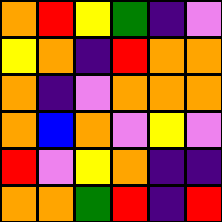[["orange", "red", "yellow", "green", "indigo", "violet"], ["yellow", "orange", "indigo", "red", "orange", "orange"], ["orange", "indigo", "violet", "orange", "orange", "orange"], ["orange", "blue", "orange", "violet", "yellow", "violet"], ["red", "violet", "yellow", "orange", "indigo", "indigo"], ["orange", "orange", "green", "red", "indigo", "red"]]